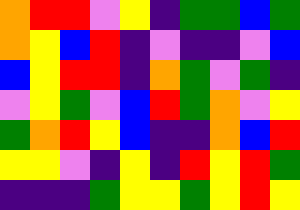[["orange", "red", "red", "violet", "yellow", "indigo", "green", "green", "blue", "green"], ["orange", "yellow", "blue", "red", "indigo", "violet", "indigo", "indigo", "violet", "blue"], ["blue", "yellow", "red", "red", "indigo", "orange", "green", "violet", "green", "indigo"], ["violet", "yellow", "green", "violet", "blue", "red", "green", "orange", "violet", "yellow"], ["green", "orange", "red", "yellow", "blue", "indigo", "indigo", "orange", "blue", "red"], ["yellow", "yellow", "violet", "indigo", "yellow", "indigo", "red", "yellow", "red", "green"], ["indigo", "indigo", "indigo", "green", "yellow", "yellow", "green", "yellow", "red", "yellow"]]